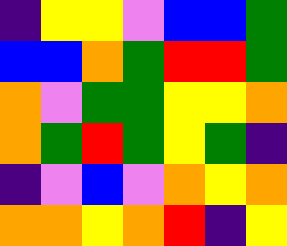[["indigo", "yellow", "yellow", "violet", "blue", "blue", "green"], ["blue", "blue", "orange", "green", "red", "red", "green"], ["orange", "violet", "green", "green", "yellow", "yellow", "orange"], ["orange", "green", "red", "green", "yellow", "green", "indigo"], ["indigo", "violet", "blue", "violet", "orange", "yellow", "orange"], ["orange", "orange", "yellow", "orange", "red", "indigo", "yellow"]]